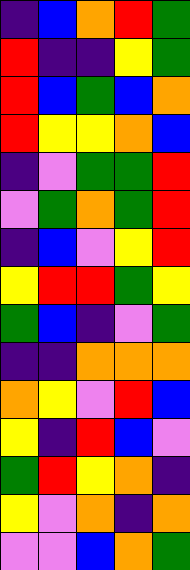[["indigo", "blue", "orange", "red", "green"], ["red", "indigo", "indigo", "yellow", "green"], ["red", "blue", "green", "blue", "orange"], ["red", "yellow", "yellow", "orange", "blue"], ["indigo", "violet", "green", "green", "red"], ["violet", "green", "orange", "green", "red"], ["indigo", "blue", "violet", "yellow", "red"], ["yellow", "red", "red", "green", "yellow"], ["green", "blue", "indigo", "violet", "green"], ["indigo", "indigo", "orange", "orange", "orange"], ["orange", "yellow", "violet", "red", "blue"], ["yellow", "indigo", "red", "blue", "violet"], ["green", "red", "yellow", "orange", "indigo"], ["yellow", "violet", "orange", "indigo", "orange"], ["violet", "violet", "blue", "orange", "green"]]